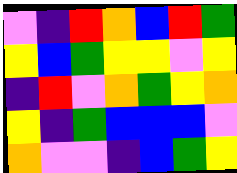[["violet", "indigo", "red", "orange", "blue", "red", "green"], ["yellow", "blue", "green", "yellow", "yellow", "violet", "yellow"], ["indigo", "red", "violet", "orange", "green", "yellow", "orange"], ["yellow", "indigo", "green", "blue", "blue", "blue", "violet"], ["orange", "violet", "violet", "indigo", "blue", "green", "yellow"]]